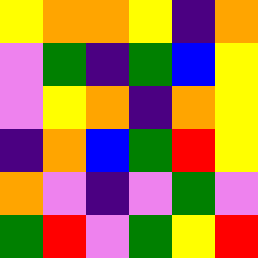[["yellow", "orange", "orange", "yellow", "indigo", "orange"], ["violet", "green", "indigo", "green", "blue", "yellow"], ["violet", "yellow", "orange", "indigo", "orange", "yellow"], ["indigo", "orange", "blue", "green", "red", "yellow"], ["orange", "violet", "indigo", "violet", "green", "violet"], ["green", "red", "violet", "green", "yellow", "red"]]